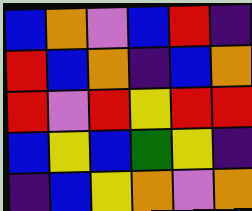[["blue", "orange", "violet", "blue", "red", "indigo"], ["red", "blue", "orange", "indigo", "blue", "orange"], ["red", "violet", "red", "yellow", "red", "red"], ["blue", "yellow", "blue", "green", "yellow", "indigo"], ["indigo", "blue", "yellow", "orange", "violet", "orange"]]